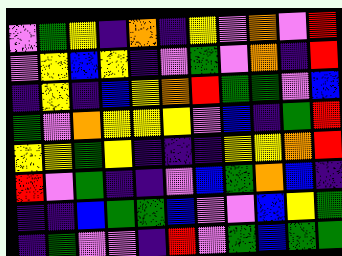[["violet", "green", "yellow", "indigo", "orange", "indigo", "yellow", "violet", "orange", "violet", "red"], ["violet", "yellow", "blue", "yellow", "indigo", "violet", "green", "violet", "orange", "indigo", "red"], ["indigo", "yellow", "indigo", "blue", "yellow", "orange", "red", "green", "green", "violet", "blue"], ["green", "violet", "orange", "yellow", "yellow", "yellow", "violet", "blue", "indigo", "green", "red"], ["yellow", "yellow", "green", "yellow", "indigo", "indigo", "indigo", "yellow", "yellow", "orange", "red"], ["red", "violet", "green", "indigo", "indigo", "violet", "blue", "green", "orange", "blue", "indigo"], ["indigo", "indigo", "blue", "green", "green", "blue", "violet", "violet", "blue", "yellow", "green"], ["indigo", "green", "violet", "violet", "indigo", "red", "violet", "green", "blue", "green", "green"]]